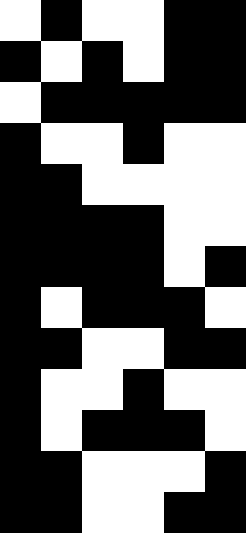[["white", "black", "white", "white", "black", "black"], ["black", "white", "black", "white", "black", "black"], ["white", "black", "black", "black", "black", "black"], ["black", "white", "white", "black", "white", "white"], ["black", "black", "white", "white", "white", "white"], ["black", "black", "black", "black", "white", "white"], ["black", "black", "black", "black", "white", "black"], ["black", "white", "black", "black", "black", "white"], ["black", "black", "white", "white", "black", "black"], ["black", "white", "white", "black", "white", "white"], ["black", "white", "black", "black", "black", "white"], ["black", "black", "white", "white", "white", "black"], ["black", "black", "white", "white", "black", "black"]]